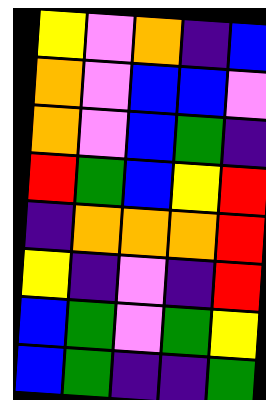[["yellow", "violet", "orange", "indigo", "blue"], ["orange", "violet", "blue", "blue", "violet"], ["orange", "violet", "blue", "green", "indigo"], ["red", "green", "blue", "yellow", "red"], ["indigo", "orange", "orange", "orange", "red"], ["yellow", "indigo", "violet", "indigo", "red"], ["blue", "green", "violet", "green", "yellow"], ["blue", "green", "indigo", "indigo", "green"]]